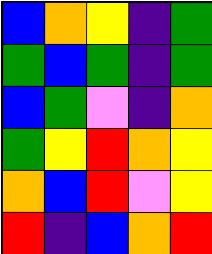[["blue", "orange", "yellow", "indigo", "green"], ["green", "blue", "green", "indigo", "green"], ["blue", "green", "violet", "indigo", "orange"], ["green", "yellow", "red", "orange", "yellow"], ["orange", "blue", "red", "violet", "yellow"], ["red", "indigo", "blue", "orange", "red"]]